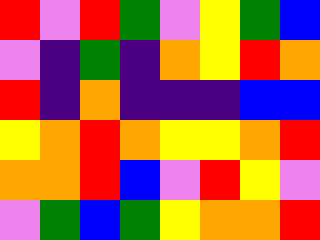[["red", "violet", "red", "green", "violet", "yellow", "green", "blue"], ["violet", "indigo", "green", "indigo", "orange", "yellow", "red", "orange"], ["red", "indigo", "orange", "indigo", "indigo", "indigo", "blue", "blue"], ["yellow", "orange", "red", "orange", "yellow", "yellow", "orange", "red"], ["orange", "orange", "red", "blue", "violet", "red", "yellow", "violet"], ["violet", "green", "blue", "green", "yellow", "orange", "orange", "red"]]